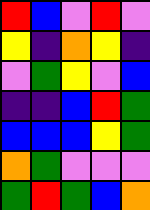[["red", "blue", "violet", "red", "violet"], ["yellow", "indigo", "orange", "yellow", "indigo"], ["violet", "green", "yellow", "violet", "blue"], ["indigo", "indigo", "blue", "red", "green"], ["blue", "blue", "blue", "yellow", "green"], ["orange", "green", "violet", "violet", "violet"], ["green", "red", "green", "blue", "orange"]]